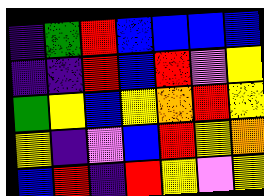[["indigo", "green", "red", "blue", "blue", "blue", "blue"], ["indigo", "indigo", "red", "blue", "red", "violet", "yellow"], ["green", "yellow", "blue", "yellow", "orange", "red", "yellow"], ["yellow", "indigo", "violet", "blue", "red", "yellow", "orange"], ["blue", "red", "indigo", "red", "yellow", "violet", "yellow"]]